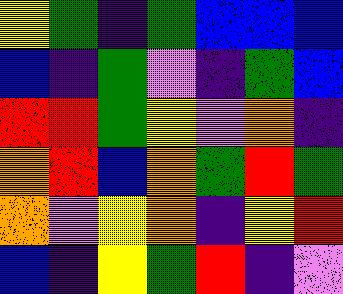[["yellow", "green", "indigo", "green", "blue", "blue", "blue"], ["blue", "indigo", "green", "violet", "indigo", "green", "blue"], ["red", "red", "green", "yellow", "violet", "orange", "indigo"], ["orange", "red", "blue", "orange", "green", "red", "green"], ["orange", "violet", "yellow", "orange", "indigo", "yellow", "red"], ["blue", "indigo", "yellow", "green", "red", "indigo", "violet"]]